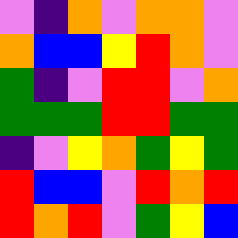[["violet", "indigo", "orange", "violet", "orange", "orange", "violet"], ["orange", "blue", "blue", "yellow", "red", "orange", "violet"], ["green", "indigo", "violet", "red", "red", "violet", "orange"], ["green", "green", "green", "red", "red", "green", "green"], ["indigo", "violet", "yellow", "orange", "green", "yellow", "green"], ["red", "blue", "blue", "violet", "red", "orange", "red"], ["red", "orange", "red", "violet", "green", "yellow", "blue"]]